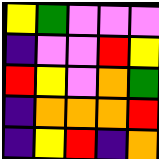[["yellow", "green", "violet", "violet", "violet"], ["indigo", "violet", "violet", "red", "yellow"], ["red", "yellow", "violet", "orange", "green"], ["indigo", "orange", "orange", "orange", "red"], ["indigo", "yellow", "red", "indigo", "orange"]]